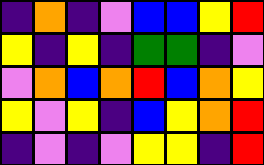[["indigo", "orange", "indigo", "violet", "blue", "blue", "yellow", "red"], ["yellow", "indigo", "yellow", "indigo", "green", "green", "indigo", "violet"], ["violet", "orange", "blue", "orange", "red", "blue", "orange", "yellow"], ["yellow", "violet", "yellow", "indigo", "blue", "yellow", "orange", "red"], ["indigo", "violet", "indigo", "violet", "yellow", "yellow", "indigo", "red"]]